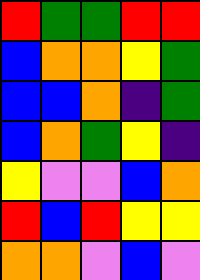[["red", "green", "green", "red", "red"], ["blue", "orange", "orange", "yellow", "green"], ["blue", "blue", "orange", "indigo", "green"], ["blue", "orange", "green", "yellow", "indigo"], ["yellow", "violet", "violet", "blue", "orange"], ["red", "blue", "red", "yellow", "yellow"], ["orange", "orange", "violet", "blue", "violet"]]